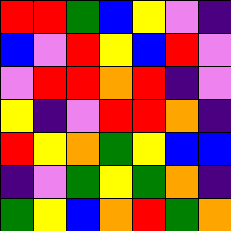[["red", "red", "green", "blue", "yellow", "violet", "indigo"], ["blue", "violet", "red", "yellow", "blue", "red", "violet"], ["violet", "red", "red", "orange", "red", "indigo", "violet"], ["yellow", "indigo", "violet", "red", "red", "orange", "indigo"], ["red", "yellow", "orange", "green", "yellow", "blue", "blue"], ["indigo", "violet", "green", "yellow", "green", "orange", "indigo"], ["green", "yellow", "blue", "orange", "red", "green", "orange"]]